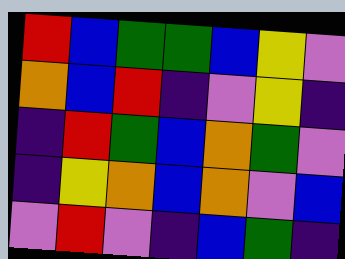[["red", "blue", "green", "green", "blue", "yellow", "violet"], ["orange", "blue", "red", "indigo", "violet", "yellow", "indigo"], ["indigo", "red", "green", "blue", "orange", "green", "violet"], ["indigo", "yellow", "orange", "blue", "orange", "violet", "blue"], ["violet", "red", "violet", "indigo", "blue", "green", "indigo"]]